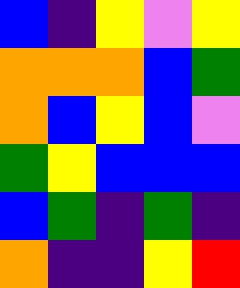[["blue", "indigo", "yellow", "violet", "yellow"], ["orange", "orange", "orange", "blue", "green"], ["orange", "blue", "yellow", "blue", "violet"], ["green", "yellow", "blue", "blue", "blue"], ["blue", "green", "indigo", "green", "indigo"], ["orange", "indigo", "indigo", "yellow", "red"]]